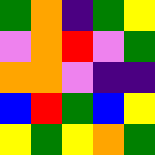[["green", "orange", "indigo", "green", "yellow"], ["violet", "orange", "red", "violet", "green"], ["orange", "orange", "violet", "indigo", "indigo"], ["blue", "red", "green", "blue", "yellow"], ["yellow", "green", "yellow", "orange", "green"]]